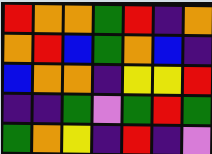[["red", "orange", "orange", "green", "red", "indigo", "orange"], ["orange", "red", "blue", "green", "orange", "blue", "indigo"], ["blue", "orange", "orange", "indigo", "yellow", "yellow", "red"], ["indigo", "indigo", "green", "violet", "green", "red", "green"], ["green", "orange", "yellow", "indigo", "red", "indigo", "violet"]]